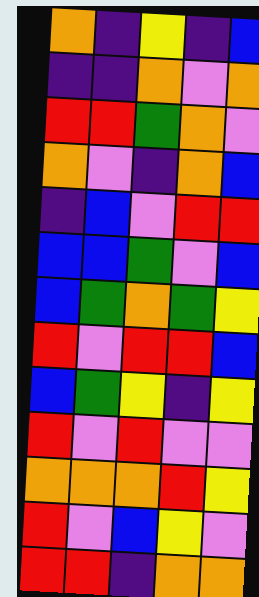[["orange", "indigo", "yellow", "indigo", "blue"], ["indigo", "indigo", "orange", "violet", "orange"], ["red", "red", "green", "orange", "violet"], ["orange", "violet", "indigo", "orange", "blue"], ["indigo", "blue", "violet", "red", "red"], ["blue", "blue", "green", "violet", "blue"], ["blue", "green", "orange", "green", "yellow"], ["red", "violet", "red", "red", "blue"], ["blue", "green", "yellow", "indigo", "yellow"], ["red", "violet", "red", "violet", "violet"], ["orange", "orange", "orange", "red", "yellow"], ["red", "violet", "blue", "yellow", "violet"], ["red", "red", "indigo", "orange", "orange"]]